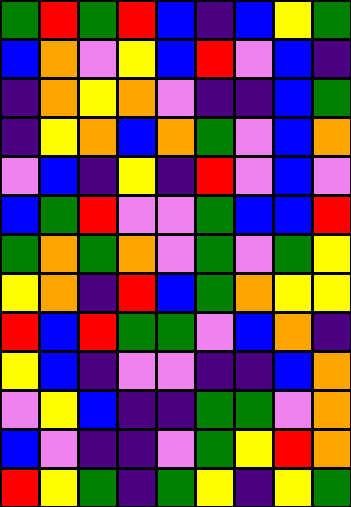[["green", "red", "green", "red", "blue", "indigo", "blue", "yellow", "green"], ["blue", "orange", "violet", "yellow", "blue", "red", "violet", "blue", "indigo"], ["indigo", "orange", "yellow", "orange", "violet", "indigo", "indigo", "blue", "green"], ["indigo", "yellow", "orange", "blue", "orange", "green", "violet", "blue", "orange"], ["violet", "blue", "indigo", "yellow", "indigo", "red", "violet", "blue", "violet"], ["blue", "green", "red", "violet", "violet", "green", "blue", "blue", "red"], ["green", "orange", "green", "orange", "violet", "green", "violet", "green", "yellow"], ["yellow", "orange", "indigo", "red", "blue", "green", "orange", "yellow", "yellow"], ["red", "blue", "red", "green", "green", "violet", "blue", "orange", "indigo"], ["yellow", "blue", "indigo", "violet", "violet", "indigo", "indigo", "blue", "orange"], ["violet", "yellow", "blue", "indigo", "indigo", "green", "green", "violet", "orange"], ["blue", "violet", "indigo", "indigo", "violet", "green", "yellow", "red", "orange"], ["red", "yellow", "green", "indigo", "green", "yellow", "indigo", "yellow", "green"]]